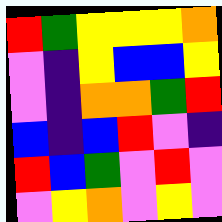[["red", "green", "yellow", "yellow", "yellow", "orange"], ["violet", "indigo", "yellow", "blue", "blue", "yellow"], ["violet", "indigo", "orange", "orange", "green", "red"], ["blue", "indigo", "blue", "red", "violet", "indigo"], ["red", "blue", "green", "violet", "red", "violet"], ["violet", "yellow", "orange", "violet", "yellow", "violet"]]